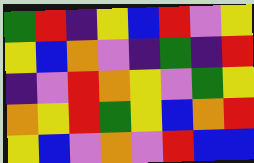[["green", "red", "indigo", "yellow", "blue", "red", "violet", "yellow"], ["yellow", "blue", "orange", "violet", "indigo", "green", "indigo", "red"], ["indigo", "violet", "red", "orange", "yellow", "violet", "green", "yellow"], ["orange", "yellow", "red", "green", "yellow", "blue", "orange", "red"], ["yellow", "blue", "violet", "orange", "violet", "red", "blue", "blue"]]